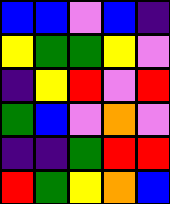[["blue", "blue", "violet", "blue", "indigo"], ["yellow", "green", "green", "yellow", "violet"], ["indigo", "yellow", "red", "violet", "red"], ["green", "blue", "violet", "orange", "violet"], ["indigo", "indigo", "green", "red", "red"], ["red", "green", "yellow", "orange", "blue"]]